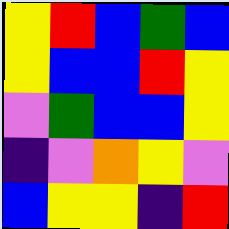[["yellow", "red", "blue", "green", "blue"], ["yellow", "blue", "blue", "red", "yellow"], ["violet", "green", "blue", "blue", "yellow"], ["indigo", "violet", "orange", "yellow", "violet"], ["blue", "yellow", "yellow", "indigo", "red"]]